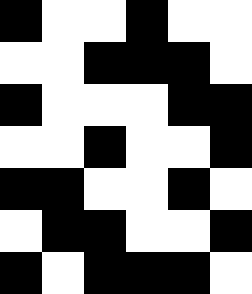[["black", "white", "white", "black", "white", "white"], ["white", "white", "black", "black", "black", "white"], ["black", "white", "white", "white", "black", "black"], ["white", "white", "black", "white", "white", "black"], ["black", "black", "white", "white", "black", "white"], ["white", "black", "black", "white", "white", "black"], ["black", "white", "black", "black", "black", "white"]]